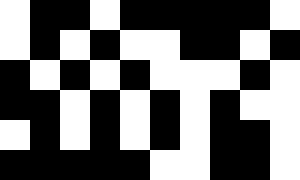[["white", "black", "black", "white", "black", "black", "black", "black", "black", "white"], ["white", "black", "white", "black", "white", "white", "black", "black", "white", "black"], ["black", "white", "black", "white", "black", "white", "white", "white", "black", "white"], ["black", "black", "white", "black", "white", "black", "white", "black", "white", "white"], ["white", "black", "white", "black", "white", "black", "white", "black", "black", "white"], ["black", "black", "black", "black", "black", "white", "white", "black", "black", "white"]]